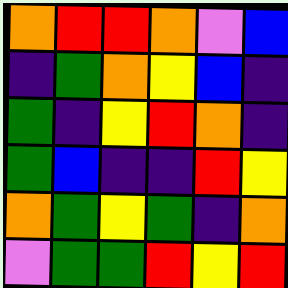[["orange", "red", "red", "orange", "violet", "blue"], ["indigo", "green", "orange", "yellow", "blue", "indigo"], ["green", "indigo", "yellow", "red", "orange", "indigo"], ["green", "blue", "indigo", "indigo", "red", "yellow"], ["orange", "green", "yellow", "green", "indigo", "orange"], ["violet", "green", "green", "red", "yellow", "red"]]